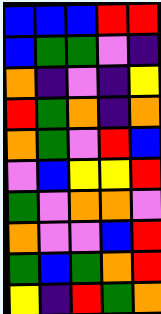[["blue", "blue", "blue", "red", "red"], ["blue", "green", "green", "violet", "indigo"], ["orange", "indigo", "violet", "indigo", "yellow"], ["red", "green", "orange", "indigo", "orange"], ["orange", "green", "violet", "red", "blue"], ["violet", "blue", "yellow", "yellow", "red"], ["green", "violet", "orange", "orange", "violet"], ["orange", "violet", "violet", "blue", "red"], ["green", "blue", "green", "orange", "red"], ["yellow", "indigo", "red", "green", "orange"]]